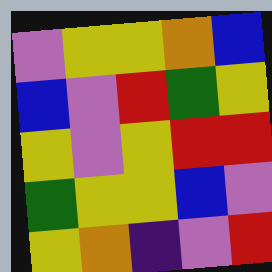[["violet", "yellow", "yellow", "orange", "blue"], ["blue", "violet", "red", "green", "yellow"], ["yellow", "violet", "yellow", "red", "red"], ["green", "yellow", "yellow", "blue", "violet"], ["yellow", "orange", "indigo", "violet", "red"]]